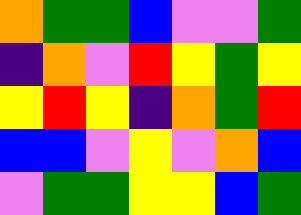[["orange", "green", "green", "blue", "violet", "violet", "green"], ["indigo", "orange", "violet", "red", "yellow", "green", "yellow"], ["yellow", "red", "yellow", "indigo", "orange", "green", "red"], ["blue", "blue", "violet", "yellow", "violet", "orange", "blue"], ["violet", "green", "green", "yellow", "yellow", "blue", "green"]]